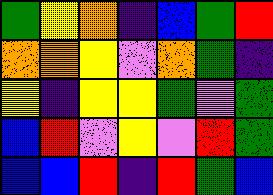[["green", "yellow", "orange", "indigo", "blue", "green", "red"], ["orange", "orange", "yellow", "violet", "orange", "green", "indigo"], ["yellow", "indigo", "yellow", "yellow", "green", "violet", "green"], ["blue", "red", "violet", "yellow", "violet", "red", "green"], ["blue", "blue", "red", "indigo", "red", "green", "blue"]]